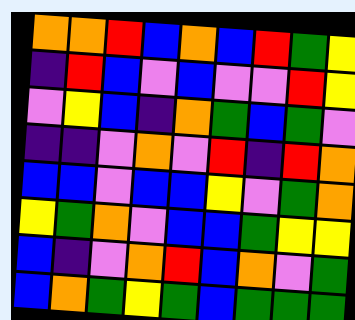[["orange", "orange", "red", "blue", "orange", "blue", "red", "green", "yellow"], ["indigo", "red", "blue", "violet", "blue", "violet", "violet", "red", "yellow"], ["violet", "yellow", "blue", "indigo", "orange", "green", "blue", "green", "violet"], ["indigo", "indigo", "violet", "orange", "violet", "red", "indigo", "red", "orange"], ["blue", "blue", "violet", "blue", "blue", "yellow", "violet", "green", "orange"], ["yellow", "green", "orange", "violet", "blue", "blue", "green", "yellow", "yellow"], ["blue", "indigo", "violet", "orange", "red", "blue", "orange", "violet", "green"], ["blue", "orange", "green", "yellow", "green", "blue", "green", "green", "green"]]